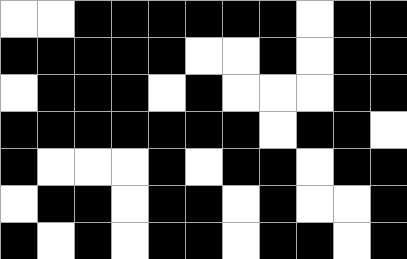[["white", "white", "black", "black", "black", "black", "black", "black", "white", "black", "black"], ["black", "black", "black", "black", "black", "white", "white", "black", "white", "black", "black"], ["white", "black", "black", "black", "white", "black", "white", "white", "white", "black", "black"], ["black", "black", "black", "black", "black", "black", "black", "white", "black", "black", "white"], ["black", "white", "white", "white", "black", "white", "black", "black", "white", "black", "black"], ["white", "black", "black", "white", "black", "black", "white", "black", "white", "white", "black"], ["black", "white", "black", "white", "black", "black", "white", "black", "black", "white", "black"]]